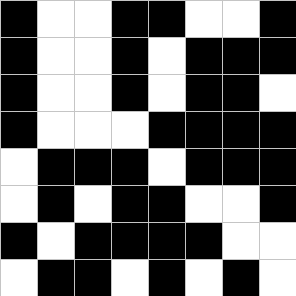[["black", "white", "white", "black", "black", "white", "white", "black"], ["black", "white", "white", "black", "white", "black", "black", "black"], ["black", "white", "white", "black", "white", "black", "black", "white"], ["black", "white", "white", "white", "black", "black", "black", "black"], ["white", "black", "black", "black", "white", "black", "black", "black"], ["white", "black", "white", "black", "black", "white", "white", "black"], ["black", "white", "black", "black", "black", "black", "white", "white"], ["white", "black", "black", "white", "black", "white", "black", "white"]]